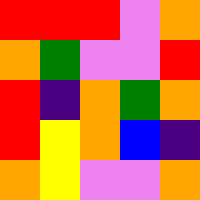[["red", "red", "red", "violet", "orange"], ["orange", "green", "violet", "violet", "red"], ["red", "indigo", "orange", "green", "orange"], ["red", "yellow", "orange", "blue", "indigo"], ["orange", "yellow", "violet", "violet", "orange"]]